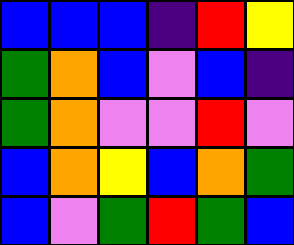[["blue", "blue", "blue", "indigo", "red", "yellow"], ["green", "orange", "blue", "violet", "blue", "indigo"], ["green", "orange", "violet", "violet", "red", "violet"], ["blue", "orange", "yellow", "blue", "orange", "green"], ["blue", "violet", "green", "red", "green", "blue"]]